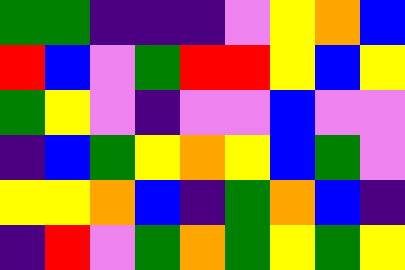[["green", "green", "indigo", "indigo", "indigo", "violet", "yellow", "orange", "blue"], ["red", "blue", "violet", "green", "red", "red", "yellow", "blue", "yellow"], ["green", "yellow", "violet", "indigo", "violet", "violet", "blue", "violet", "violet"], ["indigo", "blue", "green", "yellow", "orange", "yellow", "blue", "green", "violet"], ["yellow", "yellow", "orange", "blue", "indigo", "green", "orange", "blue", "indigo"], ["indigo", "red", "violet", "green", "orange", "green", "yellow", "green", "yellow"]]